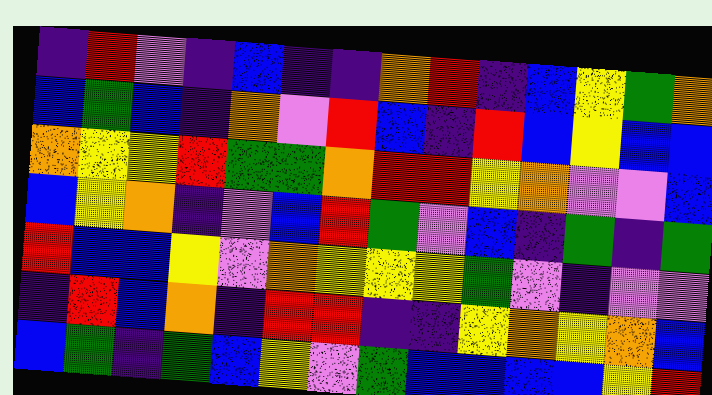[["indigo", "red", "violet", "indigo", "blue", "indigo", "indigo", "orange", "red", "indigo", "blue", "yellow", "green", "orange"], ["blue", "green", "blue", "indigo", "orange", "violet", "red", "blue", "indigo", "red", "blue", "yellow", "blue", "blue"], ["orange", "yellow", "yellow", "red", "green", "green", "orange", "red", "red", "yellow", "orange", "violet", "violet", "blue"], ["blue", "yellow", "orange", "indigo", "violet", "blue", "red", "green", "violet", "blue", "indigo", "green", "indigo", "green"], ["red", "blue", "blue", "yellow", "violet", "orange", "yellow", "yellow", "yellow", "green", "violet", "indigo", "violet", "violet"], ["indigo", "red", "blue", "orange", "indigo", "red", "red", "indigo", "indigo", "yellow", "orange", "yellow", "orange", "blue"], ["blue", "green", "indigo", "green", "blue", "yellow", "violet", "green", "blue", "blue", "blue", "blue", "yellow", "red"]]